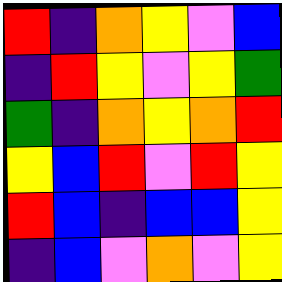[["red", "indigo", "orange", "yellow", "violet", "blue"], ["indigo", "red", "yellow", "violet", "yellow", "green"], ["green", "indigo", "orange", "yellow", "orange", "red"], ["yellow", "blue", "red", "violet", "red", "yellow"], ["red", "blue", "indigo", "blue", "blue", "yellow"], ["indigo", "blue", "violet", "orange", "violet", "yellow"]]